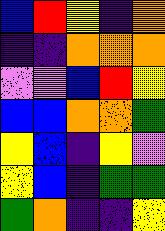[["blue", "red", "yellow", "indigo", "orange"], ["indigo", "indigo", "orange", "orange", "orange"], ["violet", "violet", "blue", "red", "yellow"], ["blue", "blue", "orange", "orange", "green"], ["yellow", "blue", "indigo", "yellow", "violet"], ["yellow", "blue", "indigo", "green", "green"], ["green", "orange", "indigo", "indigo", "yellow"]]